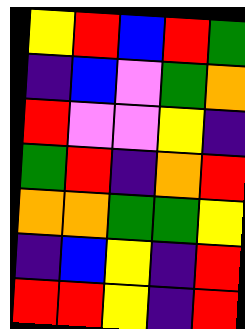[["yellow", "red", "blue", "red", "green"], ["indigo", "blue", "violet", "green", "orange"], ["red", "violet", "violet", "yellow", "indigo"], ["green", "red", "indigo", "orange", "red"], ["orange", "orange", "green", "green", "yellow"], ["indigo", "blue", "yellow", "indigo", "red"], ["red", "red", "yellow", "indigo", "red"]]